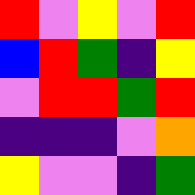[["red", "violet", "yellow", "violet", "red"], ["blue", "red", "green", "indigo", "yellow"], ["violet", "red", "red", "green", "red"], ["indigo", "indigo", "indigo", "violet", "orange"], ["yellow", "violet", "violet", "indigo", "green"]]